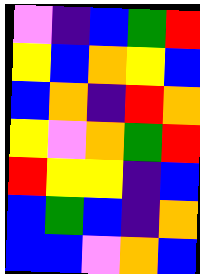[["violet", "indigo", "blue", "green", "red"], ["yellow", "blue", "orange", "yellow", "blue"], ["blue", "orange", "indigo", "red", "orange"], ["yellow", "violet", "orange", "green", "red"], ["red", "yellow", "yellow", "indigo", "blue"], ["blue", "green", "blue", "indigo", "orange"], ["blue", "blue", "violet", "orange", "blue"]]